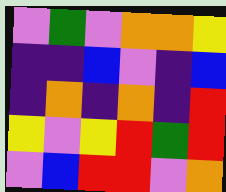[["violet", "green", "violet", "orange", "orange", "yellow"], ["indigo", "indigo", "blue", "violet", "indigo", "blue"], ["indigo", "orange", "indigo", "orange", "indigo", "red"], ["yellow", "violet", "yellow", "red", "green", "red"], ["violet", "blue", "red", "red", "violet", "orange"]]